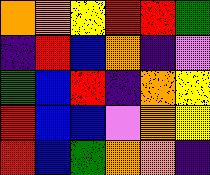[["orange", "orange", "yellow", "red", "red", "green"], ["indigo", "red", "blue", "orange", "indigo", "violet"], ["green", "blue", "red", "indigo", "orange", "yellow"], ["red", "blue", "blue", "violet", "orange", "yellow"], ["red", "blue", "green", "orange", "orange", "indigo"]]